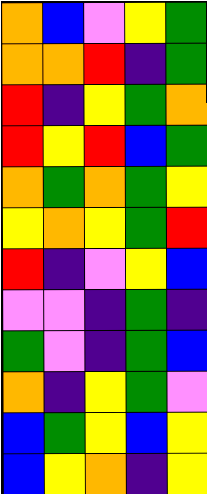[["orange", "blue", "violet", "yellow", "green"], ["orange", "orange", "red", "indigo", "green"], ["red", "indigo", "yellow", "green", "orange"], ["red", "yellow", "red", "blue", "green"], ["orange", "green", "orange", "green", "yellow"], ["yellow", "orange", "yellow", "green", "red"], ["red", "indigo", "violet", "yellow", "blue"], ["violet", "violet", "indigo", "green", "indigo"], ["green", "violet", "indigo", "green", "blue"], ["orange", "indigo", "yellow", "green", "violet"], ["blue", "green", "yellow", "blue", "yellow"], ["blue", "yellow", "orange", "indigo", "yellow"]]